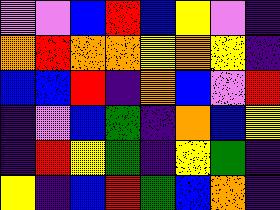[["violet", "violet", "blue", "red", "blue", "yellow", "violet", "indigo"], ["orange", "red", "orange", "orange", "yellow", "orange", "yellow", "indigo"], ["blue", "blue", "red", "indigo", "orange", "blue", "violet", "red"], ["indigo", "violet", "blue", "green", "indigo", "orange", "blue", "yellow"], ["indigo", "red", "yellow", "green", "indigo", "yellow", "green", "indigo"], ["yellow", "indigo", "blue", "red", "green", "blue", "orange", "indigo"]]